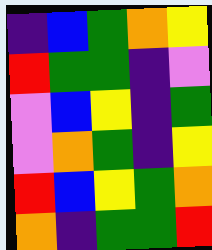[["indigo", "blue", "green", "orange", "yellow"], ["red", "green", "green", "indigo", "violet"], ["violet", "blue", "yellow", "indigo", "green"], ["violet", "orange", "green", "indigo", "yellow"], ["red", "blue", "yellow", "green", "orange"], ["orange", "indigo", "green", "green", "red"]]